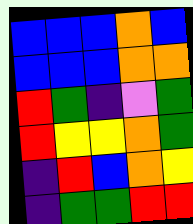[["blue", "blue", "blue", "orange", "blue"], ["blue", "blue", "blue", "orange", "orange"], ["red", "green", "indigo", "violet", "green"], ["red", "yellow", "yellow", "orange", "green"], ["indigo", "red", "blue", "orange", "yellow"], ["indigo", "green", "green", "red", "red"]]